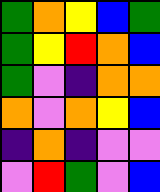[["green", "orange", "yellow", "blue", "green"], ["green", "yellow", "red", "orange", "blue"], ["green", "violet", "indigo", "orange", "orange"], ["orange", "violet", "orange", "yellow", "blue"], ["indigo", "orange", "indigo", "violet", "violet"], ["violet", "red", "green", "violet", "blue"]]